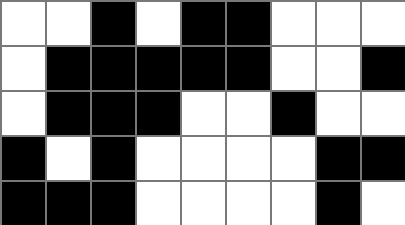[["white", "white", "black", "white", "black", "black", "white", "white", "white"], ["white", "black", "black", "black", "black", "black", "white", "white", "black"], ["white", "black", "black", "black", "white", "white", "black", "white", "white"], ["black", "white", "black", "white", "white", "white", "white", "black", "black"], ["black", "black", "black", "white", "white", "white", "white", "black", "white"]]